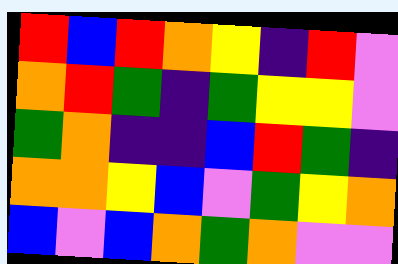[["red", "blue", "red", "orange", "yellow", "indigo", "red", "violet"], ["orange", "red", "green", "indigo", "green", "yellow", "yellow", "violet"], ["green", "orange", "indigo", "indigo", "blue", "red", "green", "indigo"], ["orange", "orange", "yellow", "blue", "violet", "green", "yellow", "orange"], ["blue", "violet", "blue", "orange", "green", "orange", "violet", "violet"]]